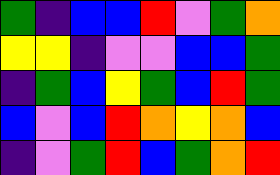[["green", "indigo", "blue", "blue", "red", "violet", "green", "orange"], ["yellow", "yellow", "indigo", "violet", "violet", "blue", "blue", "green"], ["indigo", "green", "blue", "yellow", "green", "blue", "red", "green"], ["blue", "violet", "blue", "red", "orange", "yellow", "orange", "blue"], ["indigo", "violet", "green", "red", "blue", "green", "orange", "red"]]